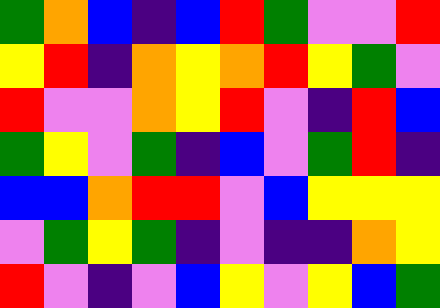[["green", "orange", "blue", "indigo", "blue", "red", "green", "violet", "violet", "red"], ["yellow", "red", "indigo", "orange", "yellow", "orange", "red", "yellow", "green", "violet"], ["red", "violet", "violet", "orange", "yellow", "red", "violet", "indigo", "red", "blue"], ["green", "yellow", "violet", "green", "indigo", "blue", "violet", "green", "red", "indigo"], ["blue", "blue", "orange", "red", "red", "violet", "blue", "yellow", "yellow", "yellow"], ["violet", "green", "yellow", "green", "indigo", "violet", "indigo", "indigo", "orange", "yellow"], ["red", "violet", "indigo", "violet", "blue", "yellow", "violet", "yellow", "blue", "green"]]